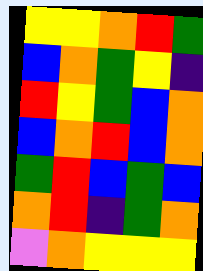[["yellow", "yellow", "orange", "red", "green"], ["blue", "orange", "green", "yellow", "indigo"], ["red", "yellow", "green", "blue", "orange"], ["blue", "orange", "red", "blue", "orange"], ["green", "red", "blue", "green", "blue"], ["orange", "red", "indigo", "green", "orange"], ["violet", "orange", "yellow", "yellow", "yellow"]]